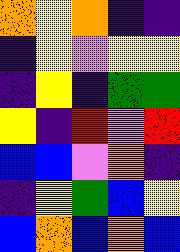[["orange", "yellow", "orange", "indigo", "indigo"], ["indigo", "yellow", "violet", "yellow", "yellow"], ["indigo", "yellow", "indigo", "green", "green"], ["yellow", "indigo", "red", "violet", "red"], ["blue", "blue", "violet", "orange", "indigo"], ["indigo", "yellow", "green", "blue", "yellow"], ["blue", "orange", "blue", "orange", "blue"]]